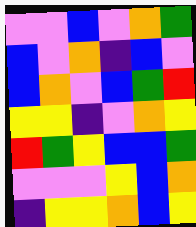[["violet", "violet", "blue", "violet", "orange", "green"], ["blue", "violet", "orange", "indigo", "blue", "violet"], ["blue", "orange", "violet", "blue", "green", "red"], ["yellow", "yellow", "indigo", "violet", "orange", "yellow"], ["red", "green", "yellow", "blue", "blue", "green"], ["violet", "violet", "violet", "yellow", "blue", "orange"], ["indigo", "yellow", "yellow", "orange", "blue", "yellow"]]